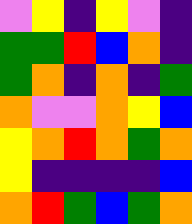[["violet", "yellow", "indigo", "yellow", "violet", "indigo"], ["green", "green", "red", "blue", "orange", "indigo"], ["green", "orange", "indigo", "orange", "indigo", "green"], ["orange", "violet", "violet", "orange", "yellow", "blue"], ["yellow", "orange", "red", "orange", "green", "orange"], ["yellow", "indigo", "indigo", "indigo", "indigo", "blue"], ["orange", "red", "green", "blue", "green", "orange"]]